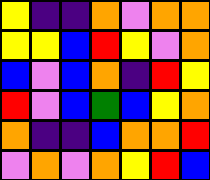[["yellow", "indigo", "indigo", "orange", "violet", "orange", "orange"], ["yellow", "yellow", "blue", "red", "yellow", "violet", "orange"], ["blue", "violet", "blue", "orange", "indigo", "red", "yellow"], ["red", "violet", "blue", "green", "blue", "yellow", "orange"], ["orange", "indigo", "indigo", "blue", "orange", "orange", "red"], ["violet", "orange", "violet", "orange", "yellow", "red", "blue"]]